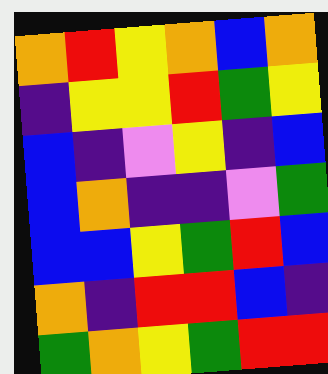[["orange", "red", "yellow", "orange", "blue", "orange"], ["indigo", "yellow", "yellow", "red", "green", "yellow"], ["blue", "indigo", "violet", "yellow", "indigo", "blue"], ["blue", "orange", "indigo", "indigo", "violet", "green"], ["blue", "blue", "yellow", "green", "red", "blue"], ["orange", "indigo", "red", "red", "blue", "indigo"], ["green", "orange", "yellow", "green", "red", "red"]]